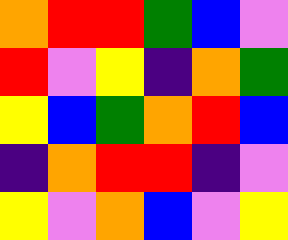[["orange", "red", "red", "green", "blue", "violet"], ["red", "violet", "yellow", "indigo", "orange", "green"], ["yellow", "blue", "green", "orange", "red", "blue"], ["indigo", "orange", "red", "red", "indigo", "violet"], ["yellow", "violet", "orange", "blue", "violet", "yellow"]]